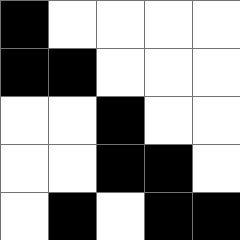[["black", "white", "white", "white", "white"], ["black", "black", "white", "white", "white"], ["white", "white", "black", "white", "white"], ["white", "white", "black", "black", "white"], ["white", "black", "white", "black", "black"]]